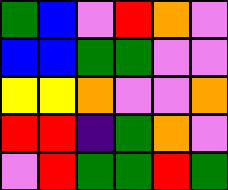[["green", "blue", "violet", "red", "orange", "violet"], ["blue", "blue", "green", "green", "violet", "violet"], ["yellow", "yellow", "orange", "violet", "violet", "orange"], ["red", "red", "indigo", "green", "orange", "violet"], ["violet", "red", "green", "green", "red", "green"]]